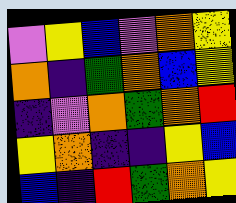[["violet", "yellow", "blue", "violet", "orange", "yellow"], ["orange", "indigo", "green", "orange", "blue", "yellow"], ["indigo", "violet", "orange", "green", "orange", "red"], ["yellow", "orange", "indigo", "indigo", "yellow", "blue"], ["blue", "indigo", "red", "green", "orange", "yellow"]]